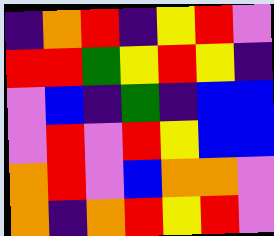[["indigo", "orange", "red", "indigo", "yellow", "red", "violet"], ["red", "red", "green", "yellow", "red", "yellow", "indigo"], ["violet", "blue", "indigo", "green", "indigo", "blue", "blue"], ["violet", "red", "violet", "red", "yellow", "blue", "blue"], ["orange", "red", "violet", "blue", "orange", "orange", "violet"], ["orange", "indigo", "orange", "red", "yellow", "red", "violet"]]